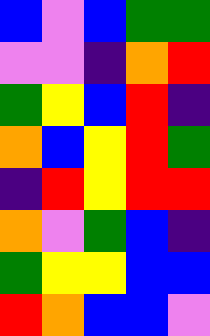[["blue", "violet", "blue", "green", "green"], ["violet", "violet", "indigo", "orange", "red"], ["green", "yellow", "blue", "red", "indigo"], ["orange", "blue", "yellow", "red", "green"], ["indigo", "red", "yellow", "red", "red"], ["orange", "violet", "green", "blue", "indigo"], ["green", "yellow", "yellow", "blue", "blue"], ["red", "orange", "blue", "blue", "violet"]]